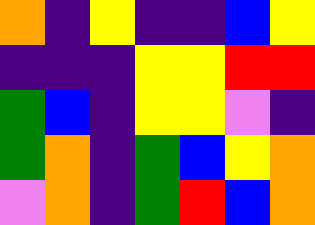[["orange", "indigo", "yellow", "indigo", "indigo", "blue", "yellow"], ["indigo", "indigo", "indigo", "yellow", "yellow", "red", "red"], ["green", "blue", "indigo", "yellow", "yellow", "violet", "indigo"], ["green", "orange", "indigo", "green", "blue", "yellow", "orange"], ["violet", "orange", "indigo", "green", "red", "blue", "orange"]]